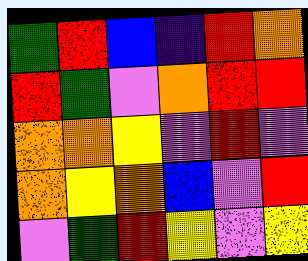[["green", "red", "blue", "indigo", "red", "orange"], ["red", "green", "violet", "orange", "red", "red"], ["orange", "orange", "yellow", "violet", "red", "violet"], ["orange", "yellow", "orange", "blue", "violet", "red"], ["violet", "green", "red", "yellow", "violet", "yellow"]]